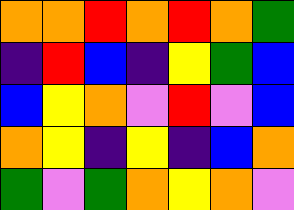[["orange", "orange", "red", "orange", "red", "orange", "green"], ["indigo", "red", "blue", "indigo", "yellow", "green", "blue"], ["blue", "yellow", "orange", "violet", "red", "violet", "blue"], ["orange", "yellow", "indigo", "yellow", "indigo", "blue", "orange"], ["green", "violet", "green", "orange", "yellow", "orange", "violet"]]